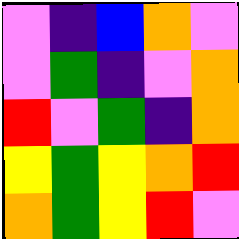[["violet", "indigo", "blue", "orange", "violet"], ["violet", "green", "indigo", "violet", "orange"], ["red", "violet", "green", "indigo", "orange"], ["yellow", "green", "yellow", "orange", "red"], ["orange", "green", "yellow", "red", "violet"]]